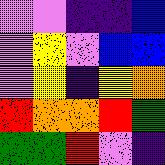[["violet", "violet", "indigo", "indigo", "blue"], ["violet", "yellow", "violet", "blue", "blue"], ["violet", "yellow", "indigo", "yellow", "orange"], ["red", "orange", "orange", "red", "green"], ["green", "green", "red", "violet", "indigo"]]